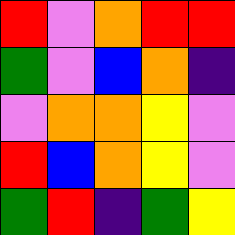[["red", "violet", "orange", "red", "red"], ["green", "violet", "blue", "orange", "indigo"], ["violet", "orange", "orange", "yellow", "violet"], ["red", "blue", "orange", "yellow", "violet"], ["green", "red", "indigo", "green", "yellow"]]